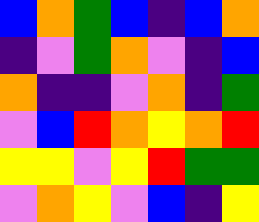[["blue", "orange", "green", "blue", "indigo", "blue", "orange"], ["indigo", "violet", "green", "orange", "violet", "indigo", "blue"], ["orange", "indigo", "indigo", "violet", "orange", "indigo", "green"], ["violet", "blue", "red", "orange", "yellow", "orange", "red"], ["yellow", "yellow", "violet", "yellow", "red", "green", "green"], ["violet", "orange", "yellow", "violet", "blue", "indigo", "yellow"]]